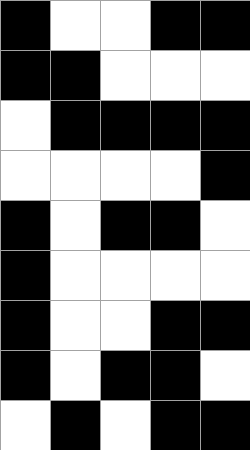[["black", "white", "white", "black", "black"], ["black", "black", "white", "white", "white"], ["white", "black", "black", "black", "black"], ["white", "white", "white", "white", "black"], ["black", "white", "black", "black", "white"], ["black", "white", "white", "white", "white"], ["black", "white", "white", "black", "black"], ["black", "white", "black", "black", "white"], ["white", "black", "white", "black", "black"]]